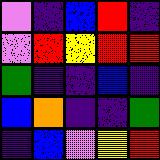[["violet", "indigo", "blue", "red", "indigo"], ["violet", "red", "yellow", "red", "red"], ["green", "indigo", "indigo", "blue", "indigo"], ["blue", "orange", "indigo", "indigo", "green"], ["indigo", "blue", "violet", "yellow", "red"]]